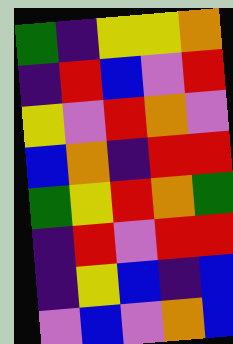[["green", "indigo", "yellow", "yellow", "orange"], ["indigo", "red", "blue", "violet", "red"], ["yellow", "violet", "red", "orange", "violet"], ["blue", "orange", "indigo", "red", "red"], ["green", "yellow", "red", "orange", "green"], ["indigo", "red", "violet", "red", "red"], ["indigo", "yellow", "blue", "indigo", "blue"], ["violet", "blue", "violet", "orange", "blue"]]